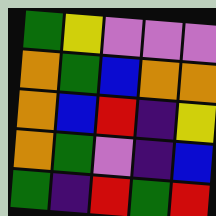[["green", "yellow", "violet", "violet", "violet"], ["orange", "green", "blue", "orange", "orange"], ["orange", "blue", "red", "indigo", "yellow"], ["orange", "green", "violet", "indigo", "blue"], ["green", "indigo", "red", "green", "red"]]